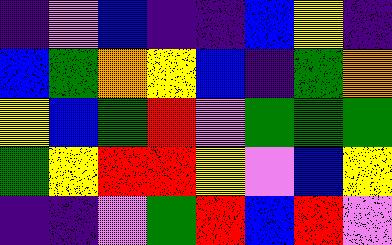[["indigo", "violet", "blue", "indigo", "indigo", "blue", "yellow", "indigo"], ["blue", "green", "orange", "yellow", "blue", "indigo", "green", "orange"], ["yellow", "blue", "green", "red", "violet", "green", "green", "green"], ["green", "yellow", "red", "red", "yellow", "violet", "blue", "yellow"], ["indigo", "indigo", "violet", "green", "red", "blue", "red", "violet"]]